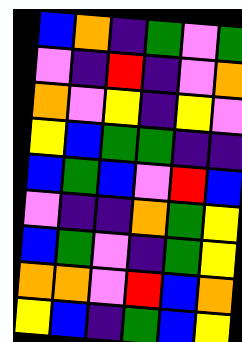[["blue", "orange", "indigo", "green", "violet", "green"], ["violet", "indigo", "red", "indigo", "violet", "orange"], ["orange", "violet", "yellow", "indigo", "yellow", "violet"], ["yellow", "blue", "green", "green", "indigo", "indigo"], ["blue", "green", "blue", "violet", "red", "blue"], ["violet", "indigo", "indigo", "orange", "green", "yellow"], ["blue", "green", "violet", "indigo", "green", "yellow"], ["orange", "orange", "violet", "red", "blue", "orange"], ["yellow", "blue", "indigo", "green", "blue", "yellow"]]